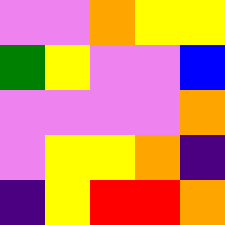[["violet", "violet", "orange", "yellow", "yellow"], ["green", "yellow", "violet", "violet", "blue"], ["violet", "violet", "violet", "violet", "orange"], ["violet", "yellow", "yellow", "orange", "indigo"], ["indigo", "yellow", "red", "red", "orange"]]